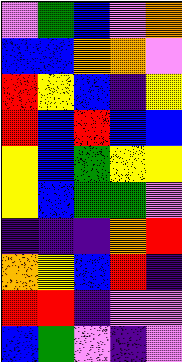[["violet", "green", "blue", "violet", "orange"], ["blue", "blue", "orange", "orange", "violet"], ["red", "yellow", "blue", "indigo", "yellow"], ["red", "blue", "red", "blue", "blue"], ["yellow", "blue", "green", "yellow", "yellow"], ["yellow", "blue", "green", "green", "violet"], ["indigo", "indigo", "indigo", "orange", "red"], ["orange", "yellow", "blue", "red", "indigo"], ["red", "red", "indigo", "violet", "violet"], ["blue", "green", "violet", "indigo", "violet"]]